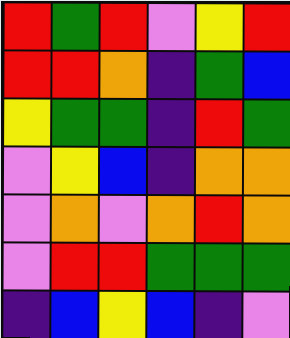[["red", "green", "red", "violet", "yellow", "red"], ["red", "red", "orange", "indigo", "green", "blue"], ["yellow", "green", "green", "indigo", "red", "green"], ["violet", "yellow", "blue", "indigo", "orange", "orange"], ["violet", "orange", "violet", "orange", "red", "orange"], ["violet", "red", "red", "green", "green", "green"], ["indigo", "blue", "yellow", "blue", "indigo", "violet"]]